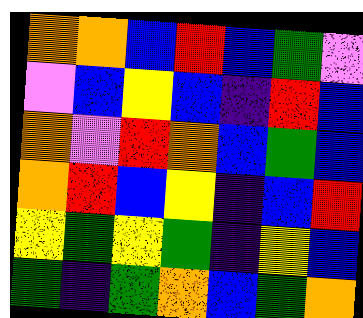[["orange", "orange", "blue", "red", "blue", "green", "violet"], ["violet", "blue", "yellow", "blue", "indigo", "red", "blue"], ["orange", "violet", "red", "orange", "blue", "green", "blue"], ["orange", "red", "blue", "yellow", "indigo", "blue", "red"], ["yellow", "green", "yellow", "green", "indigo", "yellow", "blue"], ["green", "indigo", "green", "orange", "blue", "green", "orange"]]